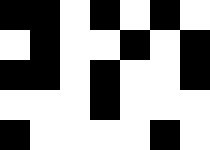[["black", "black", "white", "black", "white", "black", "white"], ["white", "black", "white", "white", "black", "white", "black"], ["black", "black", "white", "black", "white", "white", "black"], ["white", "white", "white", "black", "white", "white", "white"], ["black", "white", "white", "white", "white", "black", "white"]]